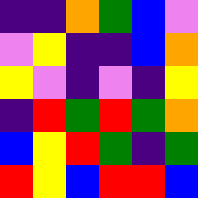[["indigo", "indigo", "orange", "green", "blue", "violet"], ["violet", "yellow", "indigo", "indigo", "blue", "orange"], ["yellow", "violet", "indigo", "violet", "indigo", "yellow"], ["indigo", "red", "green", "red", "green", "orange"], ["blue", "yellow", "red", "green", "indigo", "green"], ["red", "yellow", "blue", "red", "red", "blue"]]